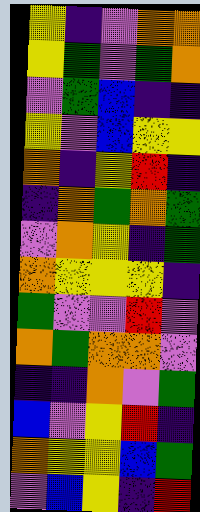[["yellow", "indigo", "violet", "orange", "orange"], ["yellow", "green", "violet", "green", "orange"], ["violet", "green", "blue", "indigo", "indigo"], ["yellow", "violet", "blue", "yellow", "yellow"], ["orange", "indigo", "yellow", "red", "indigo"], ["indigo", "orange", "green", "orange", "green"], ["violet", "orange", "yellow", "indigo", "green"], ["orange", "yellow", "yellow", "yellow", "indigo"], ["green", "violet", "violet", "red", "violet"], ["orange", "green", "orange", "orange", "violet"], ["indigo", "indigo", "orange", "violet", "green"], ["blue", "violet", "yellow", "red", "indigo"], ["orange", "yellow", "yellow", "blue", "green"], ["violet", "blue", "yellow", "indigo", "red"]]